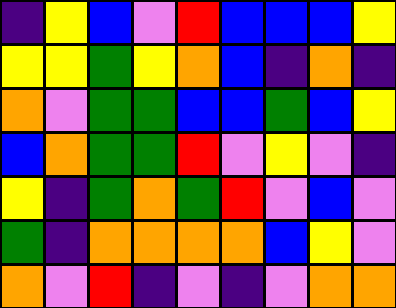[["indigo", "yellow", "blue", "violet", "red", "blue", "blue", "blue", "yellow"], ["yellow", "yellow", "green", "yellow", "orange", "blue", "indigo", "orange", "indigo"], ["orange", "violet", "green", "green", "blue", "blue", "green", "blue", "yellow"], ["blue", "orange", "green", "green", "red", "violet", "yellow", "violet", "indigo"], ["yellow", "indigo", "green", "orange", "green", "red", "violet", "blue", "violet"], ["green", "indigo", "orange", "orange", "orange", "orange", "blue", "yellow", "violet"], ["orange", "violet", "red", "indigo", "violet", "indigo", "violet", "orange", "orange"]]